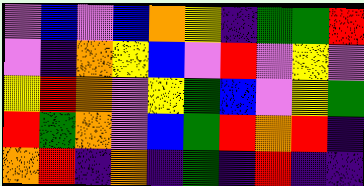[["violet", "blue", "violet", "blue", "orange", "yellow", "indigo", "green", "green", "red"], ["violet", "indigo", "orange", "yellow", "blue", "violet", "red", "violet", "yellow", "violet"], ["yellow", "red", "orange", "violet", "yellow", "green", "blue", "violet", "yellow", "green"], ["red", "green", "orange", "violet", "blue", "green", "red", "orange", "red", "indigo"], ["orange", "red", "indigo", "orange", "indigo", "green", "indigo", "red", "indigo", "indigo"]]